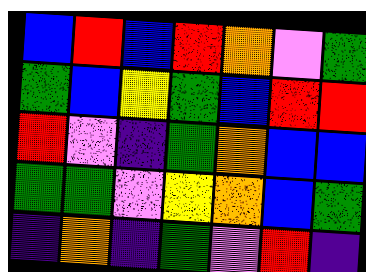[["blue", "red", "blue", "red", "orange", "violet", "green"], ["green", "blue", "yellow", "green", "blue", "red", "red"], ["red", "violet", "indigo", "green", "orange", "blue", "blue"], ["green", "green", "violet", "yellow", "orange", "blue", "green"], ["indigo", "orange", "indigo", "green", "violet", "red", "indigo"]]